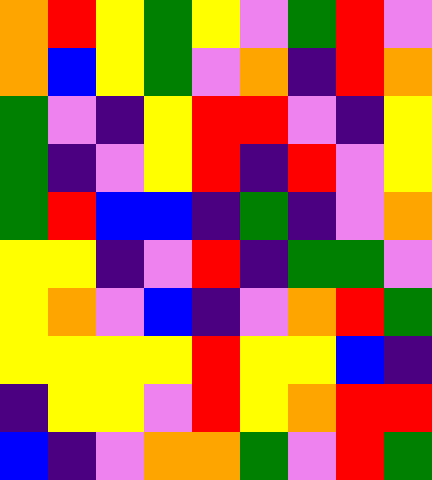[["orange", "red", "yellow", "green", "yellow", "violet", "green", "red", "violet"], ["orange", "blue", "yellow", "green", "violet", "orange", "indigo", "red", "orange"], ["green", "violet", "indigo", "yellow", "red", "red", "violet", "indigo", "yellow"], ["green", "indigo", "violet", "yellow", "red", "indigo", "red", "violet", "yellow"], ["green", "red", "blue", "blue", "indigo", "green", "indigo", "violet", "orange"], ["yellow", "yellow", "indigo", "violet", "red", "indigo", "green", "green", "violet"], ["yellow", "orange", "violet", "blue", "indigo", "violet", "orange", "red", "green"], ["yellow", "yellow", "yellow", "yellow", "red", "yellow", "yellow", "blue", "indigo"], ["indigo", "yellow", "yellow", "violet", "red", "yellow", "orange", "red", "red"], ["blue", "indigo", "violet", "orange", "orange", "green", "violet", "red", "green"]]